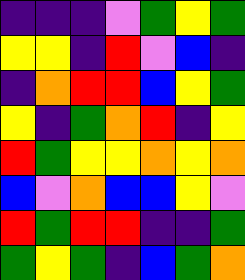[["indigo", "indigo", "indigo", "violet", "green", "yellow", "green"], ["yellow", "yellow", "indigo", "red", "violet", "blue", "indigo"], ["indigo", "orange", "red", "red", "blue", "yellow", "green"], ["yellow", "indigo", "green", "orange", "red", "indigo", "yellow"], ["red", "green", "yellow", "yellow", "orange", "yellow", "orange"], ["blue", "violet", "orange", "blue", "blue", "yellow", "violet"], ["red", "green", "red", "red", "indigo", "indigo", "green"], ["green", "yellow", "green", "indigo", "blue", "green", "orange"]]